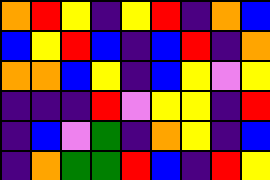[["orange", "red", "yellow", "indigo", "yellow", "red", "indigo", "orange", "blue"], ["blue", "yellow", "red", "blue", "indigo", "blue", "red", "indigo", "orange"], ["orange", "orange", "blue", "yellow", "indigo", "blue", "yellow", "violet", "yellow"], ["indigo", "indigo", "indigo", "red", "violet", "yellow", "yellow", "indigo", "red"], ["indigo", "blue", "violet", "green", "indigo", "orange", "yellow", "indigo", "blue"], ["indigo", "orange", "green", "green", "red", "blue", "indigo", "red", "yellow"]]